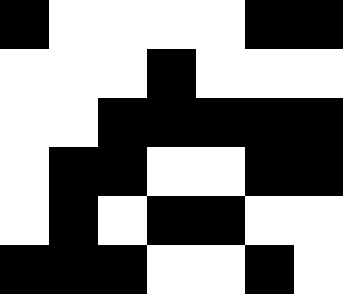[["black", "white", "white", "white", "white", "black", "black"], ["white", "white", "white", "black", "white", "white", "white"], ["white", "white", "black", "black", "black", "black", "black"], ["white", "black", "black", "white", "white", "black", "black"], ["white", "black", "white", "black", "black", "white", "white"], ["black", "black", "black", "white", "white", "black", "white"]]